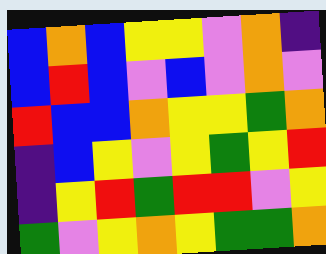[["blue", "orange", "blue", "yellow", "yellow", "violet", "orange", "indigo"], ["blue", "red", "blue", "violet", "blue", "violet", "orange", "violet"], ["red", "blue", "blue", "orange", "yellow", "yellow", "green", "orange"], ["indigo", "blue", "yellow", "violet", "yellow", "green", "yellow", "red"], ["indigo", "yellow", "red", "green", "red", "red", "violet", "yellow"], ["green", "violet", "yellow", "orange", "yellow", "green", "green", "orange"]]